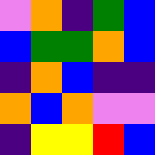[["violet", "orange", "indigo", "green", "blue"], ["blue", "green", "green", "orange", "blue"], ["indigo", "orange", "blue", "indigo", "indigo"], ["orange", "blue", "orange", "violet", "violet"], ["indigo", "yellow", "yellow", "red", "blue"]]